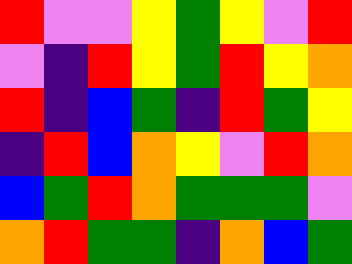[["red", "violet", "violet", "yellow", "green", "yellow", "violet", "red"], ["violet", "indigo", "red", "yellow", "green", "red", "yellow", "orange"], ["red", "indigo", "blue", "green", "indigo", "red", "green", "yellow"], ["indigo", "red", "blue", "orange", "yellow", "violet", "red", "orange"], ["blue", "green", "red", "orange", "green", "green", "green", "violet"], ["orange", "red", "green", "green", "indigo", "orange", "blue", "green"]]